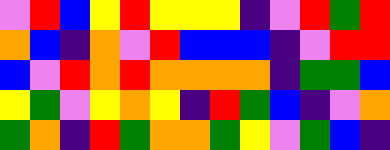[["violet", "red", "blue", "yellow", "red", "yellow", "yellow", "yellow", "indigo", "violet", "red", "green", "red"], ["orange", "blue", "indigo", "orange", "violet", "red", "blue", "blue", "blue", "indigo", "violet", "red", "red"], ["blue", "violet", "red", "orange", "red", "orange", "orange", "orange", "orange", "indigo", "green", "green", "blue"], ["yellow", "green", "violet", "yellow", "orange", "yellow", "indigo", "red", "green", "blue", "indigo", "violet", "orange"], ["green", "orange", "indigo", "red", "green", "orange", "orange", "green", "yellow", "violet", "green", "blue", "indigo"]]